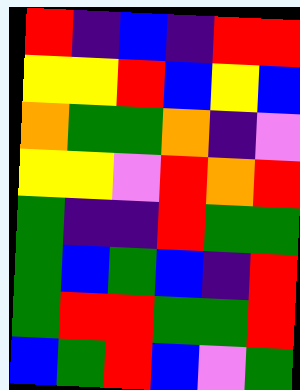[["red", "indigo", "blue", "indigo", "red", "red"], ["yellow", "yellow", "red", "blue", "yellow", "blue"], ["orange", "green", "green", "orange", "indigo", "violet"], ["yellow", "yellow", "violet", "red", "orange", "red"], ["green", "indigo", "indigo", "red", "green", "green"], ["green", "blue", "green", "blue", "indigo", "red"], ["green", "red", "red", "green", "green", "red"], ["blue", "green", "red", "blue", "violet", "green"]]